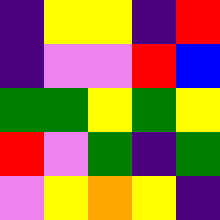[["indigo", "yellow", "yellow", "indigo", "red"], ["indigo", "violet", "violet", "red", "blue"], ["green", "green", "yellow", "green", "yellow"], ["red", "violet", "green", "indigo", "green"], ["violet", "yellow", "orange", "yellow", "indigo"]]